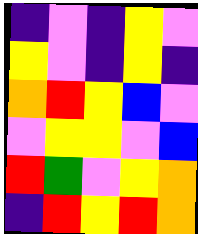[["indigo", "violet", "indigo", "yellow", "violet"], ["yellow", "violet", "indigo", "yellow", "indigo"], ["orange", "red", "yellow", "blue", "violet"], ["violet", "yellow", "yellow", "violet", "blue"], ["red", "green", "violet", "yellow", "orange"], ["indigo", "red", "yellow", "red", "orange"]]